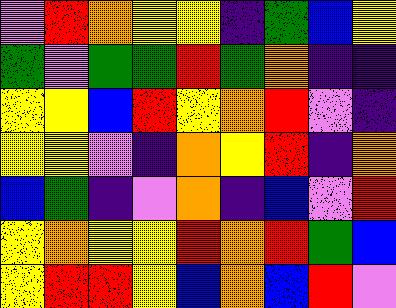[["violet", "red", "orange", "yellow", "yellow", "indigo", "green", "blue", "yellow"], ["green", "violet", "green", "green", "red", "green", "orange", "indigo", "indigo"], ["yellow", "yellow", "blue", "red", "yellow", "orange", "red", "violet", "indigo"], ["yellow", "yellow", "violet", "indigo", "orange", "yellow", "red", "indigo", "orange"], ["blue", "green", "indigo", "violet", "orange", "indigo", "blue", "violet", "red"], ["yellow", "orange", "yellow", "yellow", "red", "orange", "red", "green", "blue"], ["yellow", "red", "red", "yellow", "blue", "orange", "blue", "red", "violet"]]